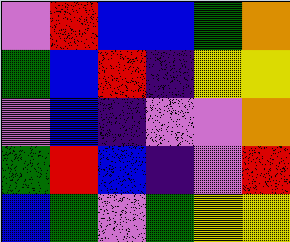[["violet", "red", "blue", "blue", "green", "orange"], ["green", "blue", "red", "indigo", "yellow", "yellow"], ["violet", "blue", "indigo", "violet", "violet", "orange"], ["green", "red", "blue", "indigo", "violet", "red"], ["blue", "green", "violet", "green", "yellow", "yellow"]]